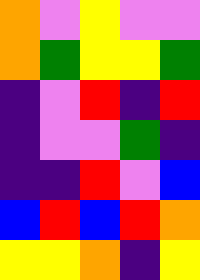[["orange", "violet", "yellow", "violet", "violet"], ["orange", "green", "yellow", "yellow", "green"], ["indigo", "violet", "red", "indigo", "red"], ["indigo", "violet", "violet", "green", "indigo"], ["indigo", "indigo", "red", "violet", "blue"], ["blue", "red", "blue", "red", "orange"], ["yellow", "yellow", "orange", "indigo", "yellow"]]